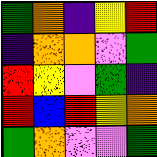[["green", "orange", "indigo", "yellow", "red"], ["indigo", "orange", "orange", "violet", "green"], ["red", "yellow", "violet", "green", "indigo"], ["red", "blue", "red", "yellow", "orange"], ["green", "orange", "violet", "violet", "green"]]